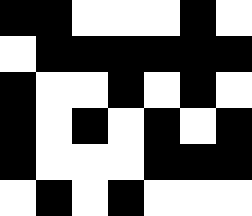[["black", "black", "white", "white", "white", "black", "white"], ["white", "black", "black", "black", "black", "black", "black"], ["black", "white", "white", "black", "white", "black", "white"], ["black", "white", "black", "white", "black", "white", "black"], ["black", "white", "white", "white", "black", "black", "black"], ["white", "black", "white", "black", "white", "white", "white"]]